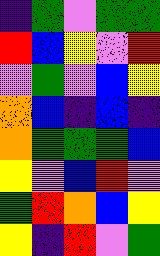[["indigo", "green", "violet", "green", "green"], ["red", "blue", "yellow", "violet", "red"], ["violet", "green", "violet", "blue", "yellow"], ["orange", "blue", "indigo", "blue", "indigo"], ["orange", "green", "green", "green", "blue"], ["yellow", "violet", "blue", "red", "violet"], ["green", "red", "orange", "blue", "yellow"], ["yellow", "indigo", "red", "violet", "green"]]